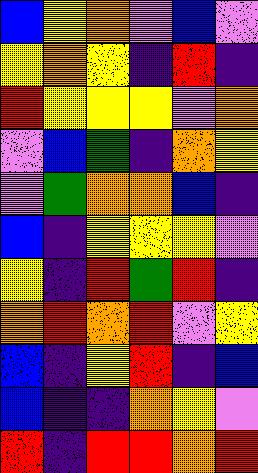[["blue", "yellow", "orange", "violet", "blue", "violet"], ["yellow", "orange", "yellow", "indigo", "red", "indigo"], ["red", "yellow", "yellow", "yellow", "violet", "orange"], ["violet", "blue", "green", "indigo", "orange", "yellow"], ["violet", "green", "orange", "orange", "blue", "indigo"], ["blue", "indigo", "yellow", "yellow", "yellow", "violet"], ["yellow", "indigo", "red", "green", "red", "indigo"], ["orange", "red", "orange", "red", "violet", "yellow"], ["blue", "indigo", "yellow", "red", "indigo", "blue"], ["blue", "indigo", "indigo", "orange", "yellow", "violet"], ["red", "indigo", "red", "red", "orange", "red"]]